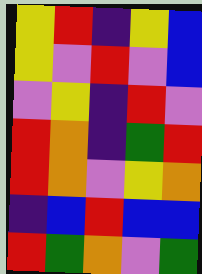[["yellow", "red", "indigo", "yellow", "blue"], ["yellow", "violet", "red", "violet", "blue"], ["violet", "yellow", "indigo", "red", "violet"], ["red", "orange", "indigo", "green", "red"], ["red", "orange", "violet", "yellow", "orange"], ["indigo", "blue", "red", "blue", "blue"], ["red", "green", "orange", "violet", "green"]]